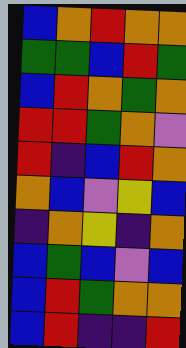[["blue", "orange", "red", "orange", "orange"], ["green", "green", "blue", "red", "green"], ["blue", "red", "orange", "green", "orange"], ["red", "red", "green", "orange", "violet"], ["red", "indigo", "blue", "red", "orange"], ["orange", "blue", "violet", "yellow", "blue"], ["indigo", "orange", "yellow", "indigo", "orange"], ["blue", "green", "blue", "violet", "blue"], ["blue", "red", "green", "orange", "orange"], ["blue", "red", "indigo", "indigo", "red"]]